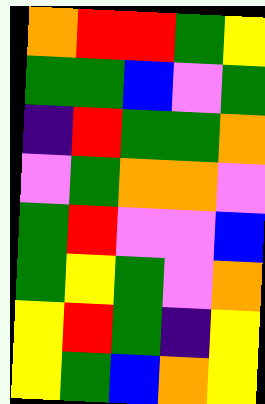[["orange", "red", "red", "green", "yellow"], ["green", "green", "blue", "violet", "green"], ["indigo", "red", "green", "green", "orange"], ["violet", "green", "orange", "orange", "violet"], ["green", "red", "violet", "violet", "blue"], ["green", "yellow", "green", "violet", "orange"], ["yellow", "red", "green", "indigo", "yellow"], ["yellow", "green", "blue", "orange", "yellow"]]